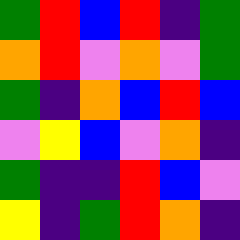[["green", "red", "blue", "red", "indigo", "green"], ["orange", "red", "violet", "orange", "violet", "green"], ["green", "indigo", "orange", "blue", "red", "blue"], ["violet", "yellow", "blue", "violet", "orange", "indigo"], ["green", "indigo", "indigo", "red", "blue", "violet"], ["yellow", "indigo", "green", "red", "orange", "indigo"]]